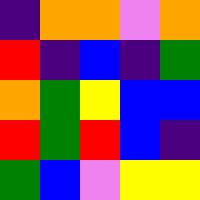[["indigo", "orange", "orange", "violet", "orange"], ["red", "indigo", "blue", "indigo", "green"], ["orange", "green", "yellow", "blue", "blue"], ["red", "green", "red", "blue", "indigo"], ["green", "blue", "violet", "yellow", "yellow"]]